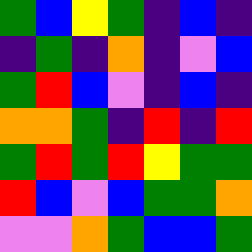[["green", "blue", "yellow", "green", "indigo", "blue", "indigo"], ["indigo", "green", "indigo", "orange", "indigo", "violet", "blue"], ["green", "red", "blue", "violet", "indigo", "blue", "indigo"], ["orange", "orange", "green", "indigo", "red", "indigo", "red"], ["green", "red", "green", "red", "yellow", "green", "green"], ["red", "blue", "violet", "blue", "green", "green", "orange"], ["violet", "violet", "orange", "green", "blue", "blue", "green"]]